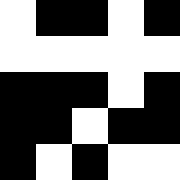[["white", "black", "black", "white", "black"], ["white", "white", "white", "white", "white"], ["black", "black", "black", "white", "black"], ["black", "black", "white", "black", "black"], ["black", "white", "black", "white", "white"]]